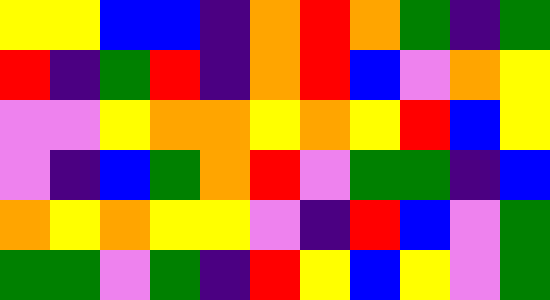[["yellow", "yellow", "blue", "blue", "indigo", "orange", "red", "orange", "green", "indigo", "green"], ["red", "indigo", "green", "red", "indigo", "orange", "red", "blue", "violet", "orange", "yellow"], ["violet", "violet", "yellow", "orange", "orange", "yellow", "orange", "yellow", "red", "blue", "yellow"], ["violet", "indigo", "blue", "green", "orange", "red", "violet", "green", "green", "indigo", "blue"], ["orange", "yellow", "orange", "yellow", "yellow", "violet", "indigo", "red", "blue", "violet", "green"], ["green", "green", "violet", "green", "indigo", "red", "yellow", "blue", "yellow", "violet", "green"]]